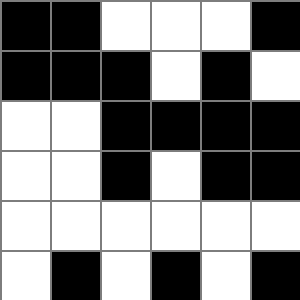[["black", "black", "white", "white", "white", "black"], ["black", "black", "black", "white", "black", "white"], ["white", "white", "black", "black", "black", "black"], ["white", "white", "black", "white", "black", "black"], ["white", "white", "white", "white", "white", "white"], ["white", "black", "white", "black", "white", "black"]]